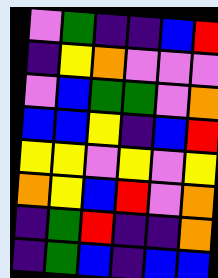[["violet", "green", "indigo", "indigo", "blue", "red"], ["indigo", "yellow", "orange", "violet", "violet", "violet"], ["violet", "blue", "green", "green", "violet", "orange"], ["blue", "blue", "yellow", "indigo", "blue", "red"], ["yellow", "yellow", "violet", "yellow", "violet", "yellow"], ["orange", "yellow", "blue", "red", "violet", "orange"], ["indigo", "green", "red", "indigo", "indigo", "orange"], ["indigo", "green", "blue", "indigo", "blue", "blue"]]